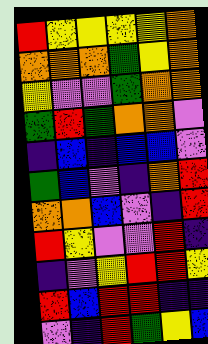[["red", "yellow", "yellow", "yellow", "yellow", "orange"], ["orange", "orange", "orange", "green", "yellow", "orange"], ["yellow", "violet", "violet", "green", "orange", "orange"], ["green", "red", "green", "orange", "orange", "violet"], ["indigo", "blue", "indigo", "blue", "blue", "violet"], ["green", "blue", "violet", "indigo", "orange", "red"], ["orange", "orange", "blue", "violet", "indigo", "red"], ["red", "yellow", "violet", "violet", "red", "indigo"], ["indigo", "violet", "yellow", "red", "red", "yellow"], ["red", "blue", "red", "red", "indigo", "indigo"], ["violet", "indigo", "red", "green", "yellow", "blue"]]